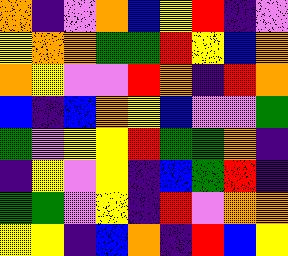[["orange", "indigo", "violet", "orange", "blue", "yellow", "red", "indigo", "violet"], ["yellow", "orange", "orange", "green", "green", "red", "yellow", "blue", "orange"], ["orange", "yellow", "violet", "violet", "red", "orange", "indigo", "red", "orange"], ["blue", "indigo", "blue", "orange", "yellow", "blue", "violet", "violet", "green"], ["green", "violet", "yellow", "yellow", "red", "green", "green", "orange", "indigo"], ["indigo", "yellow", "violet", "yellow", "indigo", "blue", "green", "red", "indigo"], ["green", "green", "violet", "yellow", "indigo", "red", "violet", "orange", "orange"], ["yellow", "yellow", "indigo", "blue", "orange", "indigo", "red", "blue", "yellow"]]